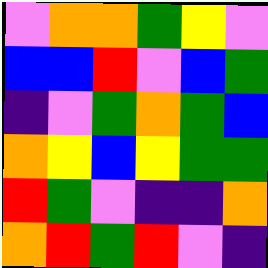[["violet", "orange", "orange", "green", "yellow", "violet"], ["blue", "blue", "red", "violet", "blue", "green"], ["indigo", "violet", "green", "orange", "green", "blue"], ["orange", "yellow", "blue", "yellow", "green", "green"], ["red", "green", "violet", "indigo", "indigo", "orange"], ["orange", "red", "green", "red", "violet", "indigo"]]